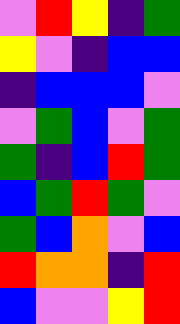[["violet", "red", "yellow", "indigo", "green"], ["yellow", "violet", "indigo", "blue", "blue"], ["indigo", "blue", "blue", "blue", "violet"], ["violet", "green", "blue", "violet", "green"], ["green", "indigo", "blue", "red", "green"], ["blue", "green", "red", "green", "violet"], ["green", "blue", "orange", "violet", "blue"], ["red", "orange", "orange", "indigo", "red"], ["blue", "violet", "violet", "yellow", "red"]]